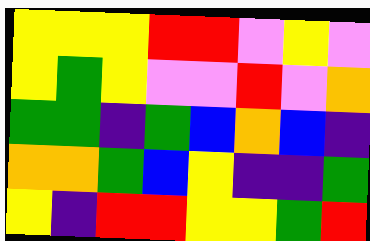[["yellow", "yellow", "yellow", "red", "red", "violet", "yellow", "violet"], ["yellow", "green", "yellow", "violet", "violet", "red", "violet", "orange"], ["green", "green", "indigo", "green", "blue", "orange", "blue", "indigo"], ["orange", "orange", "green", "blue", "yellow", "indigo", "indigo", "green"], ["yellow", "indigo", "red", "red", "yellow", "yellow", "green", "red"]]